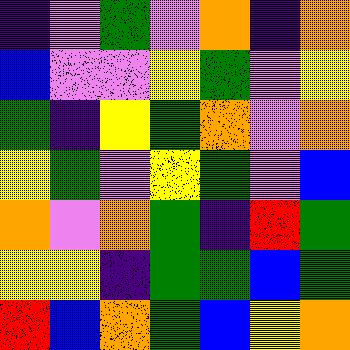[["indigo", "violet", "green", "violet", "orange", "indigo", "orange"], ["blue", "violet", "violet", "yellow", "green", "violet", "yellow"], ["green", "indigo", "yellow", "green", "orange", "violet", "orange"], ["yellow", "green", "violet", "yellow", "green", "violet", "blue"], ["orange", "violet", "orange", "green", "indigo", "red", "green"], ["yellow", "yellow", "indigo", "green", "green", "blue", "green"], ["red", "blue", "orange", "green", "blue", "yellow", "orange"]]